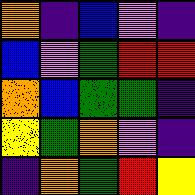[["orange", "indigo", "blue", "violet", "indigo"], ["blue", "violet", "green", "red", "red"], ["orange", "blue", "green", "green", "indigo"], ["yellow", "green", "orange", "violet", "indigo"], ["indigo", "orange", "green", "red", "yellow"]]